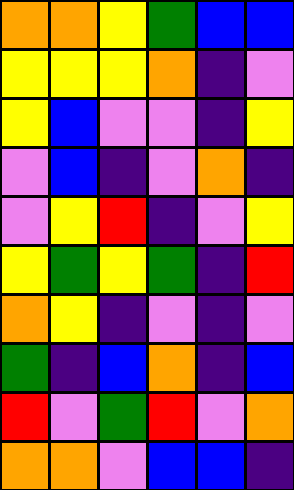[["orange", "orange", "yellow", "green", "blue", "blue"], ["yellow", "yellow", "yellow", "orange", "indigo", "violet"], ["yellow", "blue", "violet", "violet", "indigo", "yellow"], ["violet", "blue", "indigo", "violet", "orange", "indigo"], ["violet", "yellow", "red", "indigo", "violet", "yellow"], ["yellow", "green", "yellow", "green", "indigo", "red"], ["orange", "yellow", "indigo", "violet", "indigo", "violet"], ["green", "indigo", "blue", "orange", "indigo", "blue"], ["red", "violet", "green", "red", "violet", "orange"], ["orange", "orange", "violet", "blue", "blue", "indigo"]]